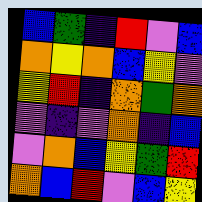[["blue", "green", "indigo", "red", "violet", "blue"], ["orange", "yellow", "orange", "blue", "yellow", "violet"], ["yellow", "red", "indigo", "orange", "green", "orange"], ["violet", "indigo", "violet", "orange", "indigo", "blue"], ["violet", "orange", "blue", "yellow", "green", "red"], ["orange", "blue", "red", "violet", "blue", "yellow"]]